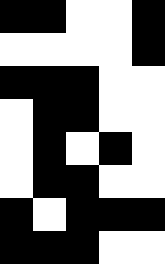[["black", "black", "white", "white", "black"], ["white", "white", "white", "white", "black"], ["black", "black", "black", "white", "white"], ["white", "black", "black", "white", "white"], ["white", "black", "white", "black", "white"], ["white", "black", "black", "white", "white"], ["black", "white", "black", "black", "black"], ["black", "black", "black", "white", "white"]]